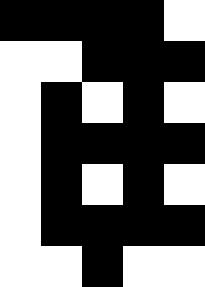[["black", "black", "black", "black", "white"], ["white", "white", "black", "black", "black"], ["white", "black", "white", "black", "white"], ["white", "black", "black", "black", "black"], ["white", "black", "white", "black", "white"], ["white", "black", "black", "black", "black"], ["white", "white", "black", "white", "white"]]